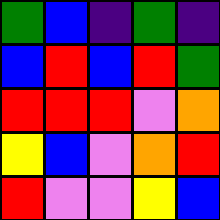[["green", "blue", "indigo", "green", "indigo"], ["blue", "red", "blue", "red", "green"], ["red", "red", "red", "violet", "orange"], ["yellow", "blue", "violet", "orange", "red"], ["red", "violet", "violet", "yellow", "blue"]]